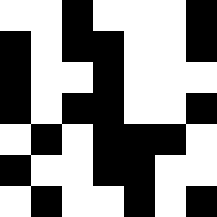[["white", "white", "black", "white", "white", "white", "black"], ["black", "white", "black", "black", "white", "white", "black"], ["black", "white", "white", "black", "white", "white", "white"], ["black", "white", "black", "black", "white", "white", "black"], ["white", "black", "white", "black", "black", "black", "white"], ["black", "white", "white", "black", "black", "white", "white"], ["white", "black", "white", "white", "black", "white", "black"]]